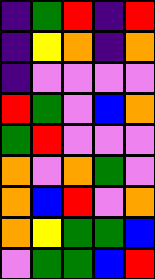[["indigo", "green", "red", "indigo", "red"], ["indigo", "yellow", "orange", "indigo", "orange"], ["indigo", "violet", "violet", "violet", "violet"], ["red", "green", "violet", "blue", "orange"], ["green", "red", "violet", "violet", "violet"], ["orange", "violet", "orange", "green", "violet"], ["orange", "blue", "red", "violet", "orange"], ["orange", "yellow", "green", "green", "blue"], ["violet", "green", "green", "blue", "red"]]